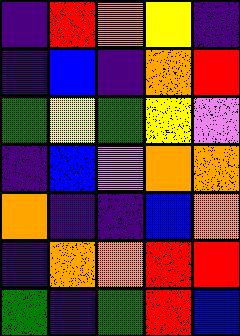[["indigo", "red", "orange", "yellow", "indigo"], ["indigo", "blue", "indigo", "orange", "red"], ["green", "yellow", "green", "yellow", "violet"], ["indigo", "blue", "violet", "orange", "orange"], ["orange", "indigo", "indigo", "blue", "orange"], ["indigo", "orange", "orange", "red", "red"], ["green", "indigo", "green", "red", "blue"]]